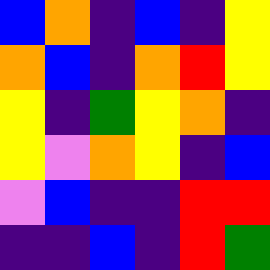[["blue", "orange", "indigo", "blue", "indigo", "yellow"], ["orange", "blue", "indigo", "orange", "red", "yellow"], ["yellow", "indigo", "green", "yellow", "orange", "indigo"], ["yellow", "violet", "orange", "yellow", "indigo", "blue"], ["violet", "blue", "indigo", "indigo", "red", "red"], ["indigo", "indigo", "blue", "indigo", "red", "green"]]